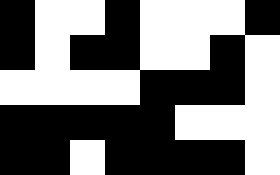[["black", "white", "white", "black", "white", "white", "white", "black"], ["black", "white", "black", "black", "white", "white", "black", "white"], ["white", "white", "white", "white", "black", "black", "black", "white"], ["black", "black", "black", "black", "black", "white", "white", "white"], ["black", "black", "white", "black", "black", "black", "black", "white"]]